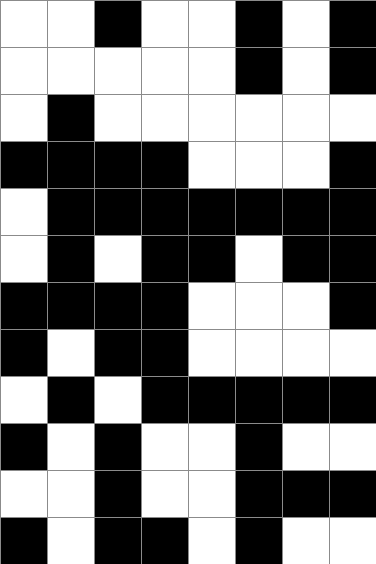[["white", "white", "black", "white", "white", "black", "white", "black"], ["white", "white", "white", "white", "white", "black", "white", "black"], ["white", "black", "white", "white", "white", "white", "white", "white"], ["black", "black", "black", "black", "white", "white", "white", "black"], ["white", "black", "black", "black", "black", "black", "black", "black"], ["white", "black", "white", "black", "black", "white", "black", "black"], ["black", "black", "black", "black", "white", "white", "white", "black"], ["black", "white", "black", "black", "white", "white", "white", "white"], ["white", "black", "white", "black", "black", "black", "black", "black"], ["black", "white", "black", "white", "white", "black", "white", "white"], ["white", "white", "black", "white", "white", "black", "black", "black"], ["black", "white", "black", "black", "white", "black", "white", "white"]]